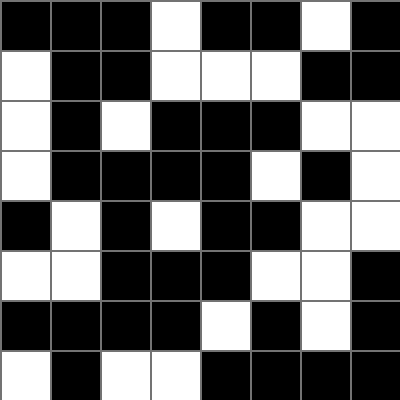[["black", "black", "black", "white", "black", "black", "white", "black"], ["white", "black", "black", "white", "white", "white", "black", "black"], ["white", "black", "white", "black", "black", "black", "white", "white"], ["white", "black", "black", "black", "black", "white", "black", "white"], ["black", "white", "black", "white", "black", "black", "white", "white"], ["white", "white", "black", "black", "black", "white", "white", "black"], ["black", "black", "black", "black", "white", "black", "white", "black"], ["white", "black", "white", "white", "black", "black", "black", "black"]]